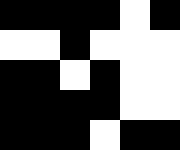[["black", "black", "black", "black", "white", "black"], ["white", "white", "black", "white", "white", "white"], ["black", "black", "white", "black", "white", "white"], ["black", "black", "black", "black", "white", "white"], ["black", "black", "black", "white", "black", "black"]]